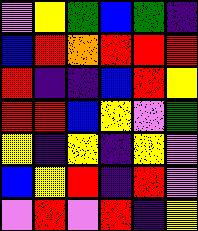[["violet", "yellow", "green", "blue", "green", "indigo"], ["blue", "red", "orange", "red", "red", "red"], ["red", "indigo", "indigo", "blue", "red", "yellow"], ["red", "red", "blue", "yellow", "violet", "green"], ["yellow", "indigo", "yellow", "indigo", "yellow", "violet"], ["blue", "yellow", "red", "indigo", "red", "violet"], ["violet", "red", "violet", "red", "indigo", "yellow"]]